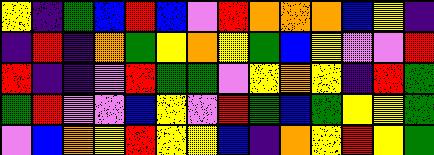[["yellow", "indigo", "green", "blue", "red", "blue", "violet", "red", "orange", "orange", "orange", "blue", "yellow", "indigo"], ["indigo", "red", "indigo", "orange", "green", "yellow", "orange", "yellow", "green", "blue", "yellow", "violet", "violet", "red"], ["red", "indigo", "indigo", "violet", "red", "green", "green", "violet", "yellow", "orange", "yellow", "indigo", "red", "green"], ["green", "red", "violet", "violet", "blue", "yellow", "violet", "red", "green", "blue", "green", "yellow", "yellow", "green"], ["violet", "blue", "orange", "yellow", "red", "yellow", "yellow", "blue", "indigo", "orange", "yellow", "red", "yellow", "green"]]